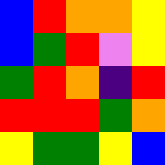[["blue", "red", "orange", "orange", "yellow"], ["blue", "green", "red", "violet", "yellow"], ["green", "red", "orange", "indigo", "red"], ["red", "red", "red", "green", "orange"], ["yellow", "green", "green", "yellow", "blue"]]